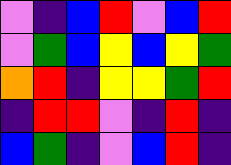[["violet", "indigo", "blue", "red", "violet", "blue", "red"], ["violet", "green", "blue", "yellow", "blue", "yellow", "green"], ["orange", "red", "indigo", "yellow", "yellow", "green", "red"], ["indigo", "red", "red", "violet", "indigo", "red", "indigo"], ["blue", "green", "indigo", "violet", "blue", "red", "indigo"]]